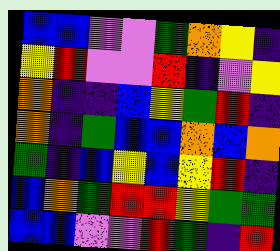[["blue", "blue", "violet", "violet", "green", "orange", "yellow", "indigo"], ["yellow", "red", "violet", "violet", "red", "indigo", "violet", "yellow"], ["orange", "indigo", "indigo", "blue", "yellow", "green", "red", "indigo"], ["orange", "indigo", "green", "blue", "blue", "orange", "blue", "orange"], ["green", "indigo", "blue", "yellow", "blue", "yellow", "red", "indigo"], ["blue", "orange", "green", "red", "red", "yellow", "green", "green"], ["blue", "blue", "violet", "violet", "red", "green", "indigo", "red"]]